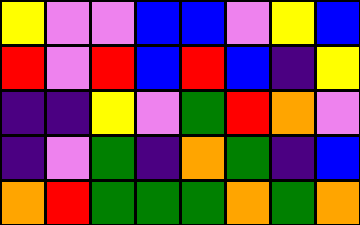[["yellow", "violet", "violet", "blue", "blue", "violet", "yellow", "blue"], ["red", "violet", "red", "blue", "red", "blue", "indigo", "yellow"], ["indigo", "indigo", "yellow", "violet", "green", "red", "orange", "violet"], ["indigo", "violet", "green", "indigo", "orange", "green", "indigo", "blue"], ["orange", "red", "green", "green", "green", "orange", "green", "orange"]]